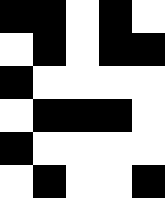[["black", "black", "white", "black", "white"], ["white", "black", "white", "black", "black"], ["black", "white", "white", "white", "white"], ["white", "black", "black", "black", "white"], ["black", "white", "white", "white", "white"], ["white", "black", "white", "white", "black"]]